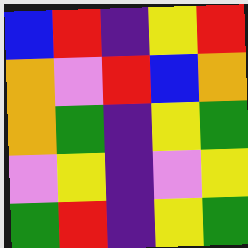[["blue", "red", "indigo", "yellow", "red"], ["orange", "violet", "red", "blue", "orange"], ["orange", "green", "indigo", "yellow", "green"], ["violet", "yellow", "indigo", "violet", "yellow"], ["green", "red", "indigo", "yellow", "green"]]